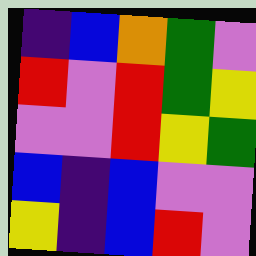[["indigo", "blue", "orange", "green", "violet"], ["red", "violet", "red", "green", "yellow"], ["violet", "violet", "red", "yellow", "green"], ["blue", "indigo", "blue", "violet", "violet"], ["yellow", "indigo", "blue", "red", "violet"]]